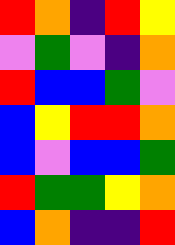[["red", "orange", "indigo", "red", "yellow"], ["violet", "green", "violet", "indigo", "orange"], ["red", "blue", "blue", "green", "violet"], ["blue", "yellow", "red", "red", "orange"], ["blue", "violet", "blue", "blue", "green"], ["red", "green", "green", "yellow", "orange"], ["blue", "orange", "indigo", "indigo", "red"]]